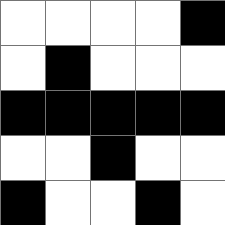[["white", "white", "white", "white", "black"], ["white", "black", "white", "white", "white"], ["black", "black", "black", "black", "black"], ["white", "white", "black", "white", "white"], ["black", "white", "white", "black", "white"]]